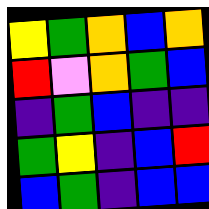[["yellow", "green", "orange", "blue", "orange"], ["red", "violet", "orange", "green", "blue"], ["indigo", "green", "blue", "indigo", "indigo"], ["green", "yellow", "indigo", "blue", "red"], ["blue", "green", "indigo", "blue", "blue"]]